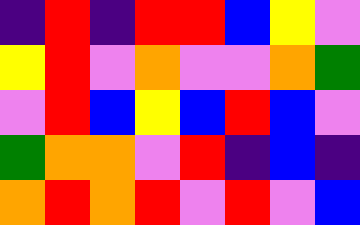[["indigo", "red", "indigo", "red", "red", "blue", "yellow", "violet"], ["yellow", "red", "violet", "orange", "violet", "violet", "orange", "green"], ["violet", "red", "blue", "yellow", "blue", "red", "blue", "violet"], ["green", "orange", "orange", "violet", "red", "indigo", "blue", "indigo"], ["orange", "red", "orange", "red", "violet", "red", "violet", "blue"]]